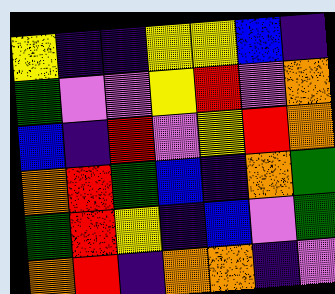[["yellow", "indigo", "indigo", "yellow", "yellow", "blue", "indigo"], ["green", "violet", "violet", "yellow", "red", "violet", "orange"], ["blue", "indigo", "red", "violet", "yellow", "red", "orange"], ["orange", "red", "green", "blue", "indigo", "orange", "green"], ["green", "red", "yellow", "indigo", "blue", "violet", "green"], ["orange", "red", "indigo", "orange", "orange", "indigo", "violet"]]